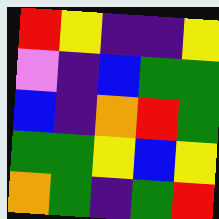[["red", "yellow", "indigo", "indigo", "yellow"], ["violet", "indigo", "blue", "green", "green"], ["blue", "indigo", "orange", "red", "green"], ["green", "green", "yellow", "blue", "yellow"], ["orange", "green", "indigo", "green", "red"]]